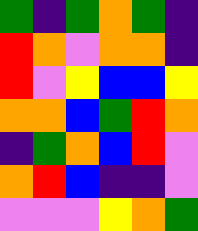[["green", "indigo", "green", "orange", "green", "indigo"], ["red", "orange", "violet", "orange", "orange", "indigo"], ["red", "violet", "yellow", "blue", "blue", "yellow"], ["orange", "orange", "blue", "green", "red", "orange"], ["indigo", "green", "orange", "blue", "red", "violet"], ["orange", "red", "blue", "indigo", "indigo", "violet"], ["violet", "violet", "violet", "yellow", "orange", "green"]]